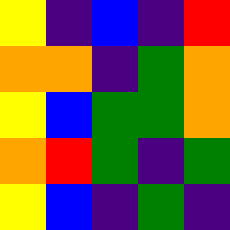[["yellow", "indigo", "blue", "indigo", "red"], ["orange", "orange", "indigo", "green", "orange"], ["yellow", "blue", "green", "green", "orange"], ["orange", "red", "green", "indigo", "green"], ["yellow", "blue", "indigo", "green", "indigo"]]